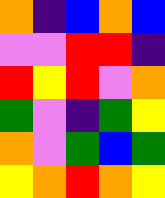[["orange", "indigo", "blue", "orange", "blue"], ["violet", "violet", "red", "red", "indigo"], ["red", "yellow", "red", "violet", "orange"], ["green", "violet", "indigo", "green", "yellow"], ["orange", "violet", "green", "blue", "green"], ["yellow", "orange", "red", "orange", "yellow"]]